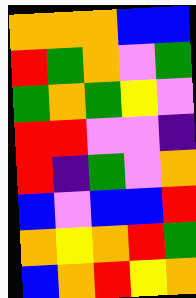[["orange", "orange", "orange", "blue", "blue"], ["red", "green", "orange", "violet", "green"], ["green", "orange", "green", "yellow", "violet"], ["red", "red", "violet", "violet", "indigo"], ["red", "indigo", "green", "violet", "orange"], ["blue", "violet", "blue", "blue", "red"], ["orange", "yellow", "orange", "red", "green"], ["blue", "orange", "red", "yellow", "orange"]]